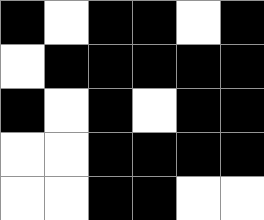[["black", "white", "black", "black", "white", "black"], ["white", "black", "black", "black", "black", "black"], ["black", "white", "black", "white", "black", "black"], ["white", "white", "black", "black", "black", "black"], ["white", "white", "black", "black", "white", "white"]]